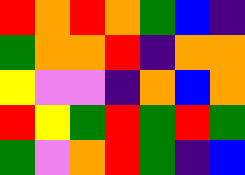[["red", "orange", "red", "orange", "green", "blue", "indigo"], ["green", "orange", "orange", "red", "indigo", "orange", "orange"], ["yellow", "violet", "violet", "indigo", "orange", "blue", "orange"], ["red", "yellow", "green", "red", "green", "red", "green"], ["green", "violet", "orange", "red", "green", "indigo", "blue"]]